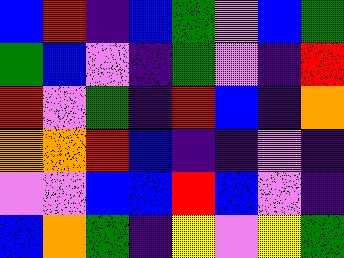[["blue", "red", "indigo", "blue", "green", "violet", "blue", "green"], ["green", "blue", "violet", "indigo", "green", "violet", "indigo", "red"], ["red", "violet", "green", "indigo", "red", "blue", "indigo", "orange"], ["orange", "orange", "red", "blue", "indigo", "indigo", "violet", "indigo"], ["violet", "violet", "blue", "blue", "red", "blue", "violet", "indigo"], ["blue", "orange", "green", "indigo", "yellow", "violet", "yellow", "green"]]